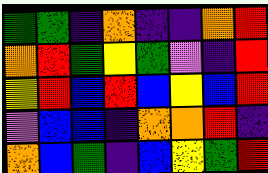[["green", "green", "indigo", "orange", "indigo", "indigo", "orange", "red"], ["orange", "red", "green", "yellow", "green", "violet", "indigo", "red"], ["yellow", "red", "blue", "red", "blue", "yellow", "blue", "red"], ["violet", "blue", "blue", "indigo", "orange", "orange", "red", "indigo"], ["orange", "blue", "green", "indigo", "blue", "yellow", "green", "red"]]